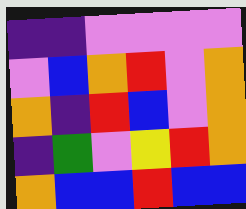[["indigo", "indigo", "violet", "violet", "violet", "violet"], ["violet", "blue", "orange", "red", "violet", "orange"], ["orange", "indigo", "red", "blue", "violet", "orange"], ["indigo", "green", "violet", "yellow", "red", "orange"], ["orange", "blue", "blue", "red", "blue", "blue"]]